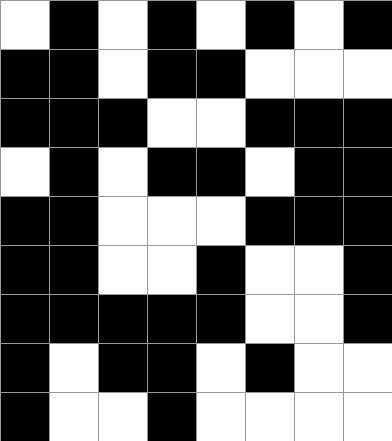[["white", "black", "white", "black", "white", "black", "white", "black"], ["black", "black", "white", "black", "black", "white", "white", "white"], ["black", "black", "black", "white", "white", "black", "black", "black"], ["white", "black", "white", "black", "black", "white", "black", "black"], ["black", "black", "white", "white", "white", "black", "black", "black"], ["black", "black", "white", "white", "black", "white", "white", "black"], ["black", "black", "black", "black", "black", "white", "white", "black"], ["black", "white", "black", "black", "white", "black", "white", "white"], ["black", "white", "white", "black", "white", "white", "white", "white"]]